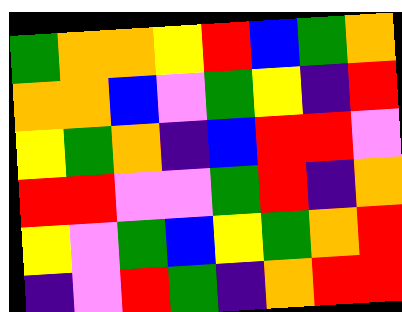[["green", "orange", "orange", "yellow", "red", "blue", "green", "orange"], ["orange", "orange", "blue", "violet", "green", "yellow", "indigo", "red"], ["yellow", "green", "orange", "indigo", "blue", "red", "red", "violet"], ["red", "red", "violet", "violet", "green", "red", "indigo", "orange"], ["yellow", "violet", "green", "blue", "yellow", "green", "orange", "red"], ["indigo", "violet", "red", "green", "indigo", "orange", "red", "red"]]